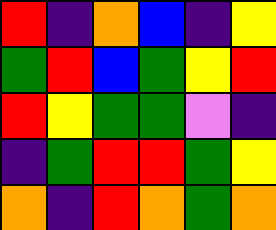[["red", "indigo", "orange", "blue", "indigo", "yellow"], ["green", "red", "blue", "green", "yellow", "red"], ["red", "yellow", "green", "green", "violet", "indigo"], ["indigo", "green", "red", "red", "green", "yellow"], ["orange", "indigo", "red", "orange", "green", "orange"]]